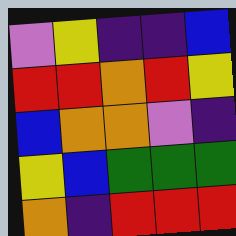[["violet", "yellow", "indigo", "indigo", "blue"], ["red", "red", "orange", "red", "yellow"], ["blue", "orange", "orange", "violet", "indigo"], ["yellow", "blue", "green", "green", "green"], ["orange", "indigo", "red", "red", "red"]]